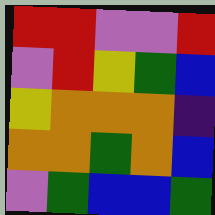[["red", "red", "violet", "violet", "red"], ["violet", "red", "yellow", "green", "blue"], ["yellow", "orange", "orange", "orange", "indigo"], ["orange", "orange", "green", "orange", "blue"], ["violet", "green", "blue", "blue", "green"]]